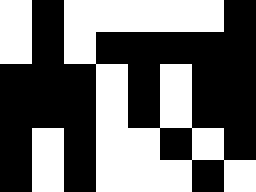[["white", "black", "white", "white", "white", "white", "white", "black"], ["white", "black", "white", "black", "black", "black", "black", "black"], ["black", "black", "black", "white", "black", "white", "black", "black"], ["black", "black", "black", "white", "black", "white", "black", "black"], ["black", "white", "black", "white", "white", "black", "white", "black"], ["black", "white", "black", "white", "white", "white", "black", "white"]]